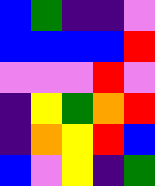[["blue", "green", "indigo", "indigo", "violet"], ["blue", "blue", "blue", "blue", "red"], ["violet", "violet", "violet", "red", "violet"], ["indigo", "yellow", "green", "orange", "red"], ["indigo", "orange", "yellow", "red", "blue"], ["blue", "violet", "yellow", "indigo", "green"]]